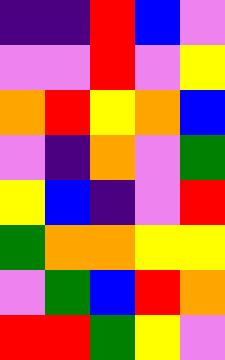[["indigo", "indigo", "red", "blue", "violet"], ["violet", "violet", "red", "violet", "yellow"], ["orange", "red", "yellow", "orange", "blue"], ["violet", "indigo", "orange", "violet", "green"], ["yellow", "blue", "indigo", "violet", "red"], ["green", "orange", "orange", "yellow", "yellow"], ["violet", "green", "blue", "red", "orange"], ["red", "red", "green", "yellow", "violet"]]